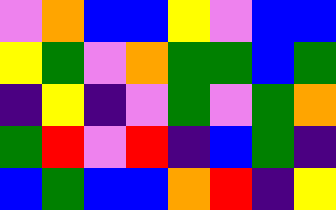[["violet", "orange", "blue", "blue", "yellow", "violet", "blue", "blue"], ["yellow", "green", "violet", "orange", "green", "green", "blue", "green"], ["indigo", "yellow", "indigo", "violet", "green", "violet", "green", "orange"], ["green", "red", "violet", "red", "indigo", "blue", "green", "indigo"], ["blue", "green", "blue", "blue", "orange", "red", "indigo", "yellow"]]